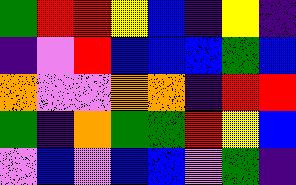[["green", "red", "red", "yellow", "blue", "indigo", "yellow", "indigo"], ["indigo", "violet", "red", "blue", "blue", "blue", "green", "blue"], ["orange", "violet", "violet", "orange", "orange", "indigo", "red", "red"], ["green", "indigo", "orange", "green", "green", "red", "yellow", "blue"], ["violet", "blue", "violet", "blue", "blue", "violet", "green", "indigo"]]